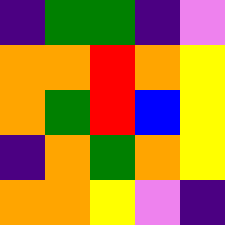[["indigo", "green", "green", "indigo", "violet"], ["orange", "orange", "red", "orange", "yellow"], ["orange", "green", "red", "blue", "yellow"], ["indigo", "orange", "green", "orange", "yellow"], ["orange", "orange", "yellow", "violet", "indigo"]]